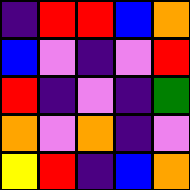[["indigo", "red", "red", "blue", "orange"], ["blue", "violet", "indigo", "violet", "red"], ["red", "indigo", "violet", "indigo", "green"], ["orange", "violet", "orange", "indigo", "violet"], ["yellow", "red", "indigo", "blue", "orange"]]